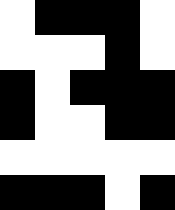[["white", "black", "black", "black", "white"], ["white", "white", "white", "black", "white"], ["black", "white", "black", "black", "black"], ["black", "white", "white", "black", "black"], ["white", "white", "white", "white", "white"], ["black", "black", "black", "white", "black"]]